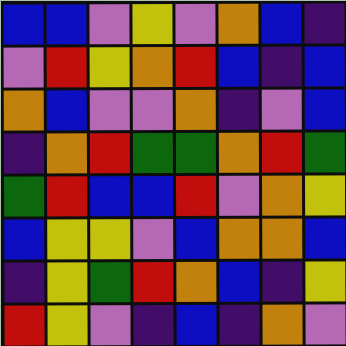[["blue", "blue", "violet", "yellow", "violet", "orange", "blue", "indigo"], ["violet", "red", "yellow", "orange", "red", "blue", "indigo", "blue"], ["orange", "blue", "violet", "violet", "orange", "indigo", "violet", "blue"], ["indigo", "orange", "red", "green", "green", "orange", "red", "green"], ["green", "red", "blue", "blue", "red", "violet", "orange", "yellow"], ["blue", "yellow", "yellow", "violet", "blue", "orange", "orange", "blue"], ["indigo", "yellow", "green", "red", "orange", "blue", "indigo", "yellow"], ["red", "yellow", "violet", "indigo", "blue", "indigo", "orange", "violet"]]